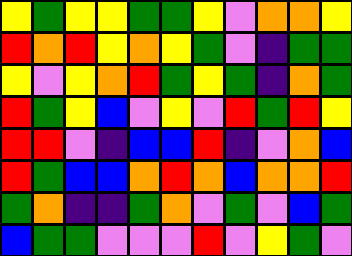[["yellow", "green", "yellow", "yellow", "green", "green", "yellow", "violet", "orange", "orange", "yellow"], ["red", "orange", "red", "yellow", "orange", "yellow", "green", "violet", "indigo", "green", "green"], ["yellow", "violet", "yellow", "orange", "red", "green", "yellow", "green", "indigo", "orange", "green"], ["red", "green", "yellow", "blue", "violet", "yellow", "violet", "red", "green", "red", "yellow"], ["red", "red", "violet", "indigo", "blue", "blue", "red", "indigo", "violet", "orange", "blue"], ["red", "green", "blue", "blue", "orange", "red", "orange", "blue", "orange", "orange", "red"], ["green", "orange", "indigo", "indigo", "green", "orange", "violet", "green", "violet", "blue", "green"], ["blue", "green", "green", "violet", "violet", "violet", "red", "violet", "yellow", "green", "violet"]]